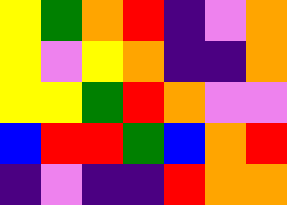[["yellow", "green", "orange", "red", "indigo", "violet", "orange"], ["yellow", "violet", "yellow", "orange", "indigo", "indigo", "orange"], ["yellow", "yellow", "green", "red", "orange", "violet", "violet"], ["blue", "red", "red", "green", "blue", "orange", "red"], ["indigo", "violet", "indigo", "indigo", "red", "orange", "orange"]]